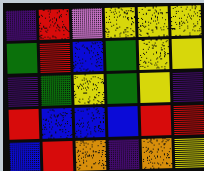[["indigo", "red", "violet", "yellow", "yellow", "yellow"], ["green", "red", "blue", "green", "yellow", "yellow"], ["indigo", "green", "yellow", "green", "yellow", "indigo"], ["red", "blue", "blue", "blue", "red", "red"], ["blue", "red", "orange", "indigo", "orange", "yellow"]]